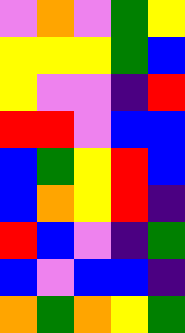[["violet", "orange", "violet", "green", "yellow"], ["yellow", "yellow", "yellow", "green", "blue"], ["yellow", "violet", "violet", "indigo", "red"], ["red", "red", "violet", "blue", "blue"], ["blue", "green", "yellow", "red", "blue"], ["blue", "orange", "yellow", "red", "indigo"], ["red", "blue", "violet", "indigo", "green"], ["blue", "violet", "blue", "blue", "indigo"], ["orange", "green", "orange", "yellow", "green"]]